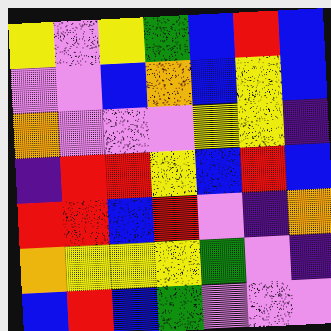[["yellow", "violet", "yellow", "green", "blue", "red", "blue"], ["violet", "violet", "blue", "orange", "blue", "yellow", "blue"], ["orange", "violet", "violet", "violet", "yellow", "yellow", "indigo"], ["indigo", "red", "red", "yellow", "blue", "red", "blue"], ["red", "red", "blue", "red", "violet", "indigo", "orange"], ["orange", "yellow", "yellow", "yellow", "green", "violet", "indigo"], ["blue", "red", "blue", "green", "violet", "violet", "violet"]]